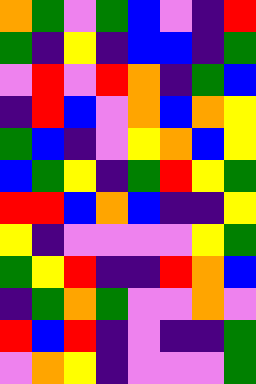[["orange", "green", "violet", "green", "blue", "violet", "indigo", "red"], ["green", "indigo", "yellow", "indigo", "blue", "blue", "indigo", "green"], ["violet", "red", "violet", "red", "orange", "indigo", "green", "blue"], ["indigo", "red", "blue", "violet", "orange", "blue", "orange", "yellow"], ["green", "blue", "indigo", "violet", "yellow", "orange", "blue", "yellow"], ["blue", "green", "yellow", "indigo", "green", "red", "yellow", "green"], ["red", "red", "blue", "orange", "blue", "indigo", "indigo", "yellow"], ["yellow", "indigo", "violet", "violet", "violet", "violet", "yellow", "green"], ["green", "yellow", "red", "indigo", "indigo", "red", "orange", "blue"], ["indigo", "green", "orange", "green", "violet", "violet", "orange", "violet"], ["red", "blue", "red", "indigo", "violet", "indigo", "indigo", "green"], ["violet", "orange", "yellow", "indigo", "violet", "violet", "violet", "green"]]